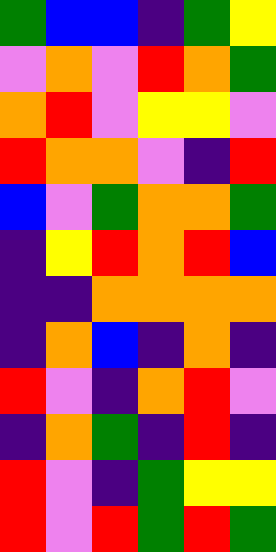[["green", "blue", "blue", "indigo", "green", "yellow"], ["violet", "orange", "violet", "red", "orange", "green"], ["orange", "red", "violet", "yellow", "yellow", "violet"], ["red", "orange", "orange", "violet", "indigo", "red"], ["blue", "violet", "green", "orange", "orange", "green"], ["indigo", "yellow", "red", "orange", "red", "blue"], ["indigo", "indigo", "orange", "orange", "orange", "orange"], ["indigo", "orange", "blue", "indigo", "orange", "indigo"], ["red", "violet", "indigo", "orange", "red", "violet"], ["indigo", "orange", "green", "indigo", "red", "indigo"], ["red", "violet", "indigo", "green", "yellow", "yellow"], ["red", "violet", "red", "green", "red", "green"]]